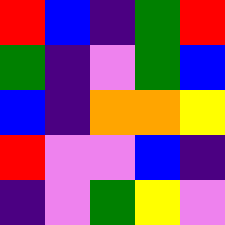[["red", "blue", "indigo", "green", "red"], ["green", "indigo", "violet", "green", "blue"], ["blue", "indigo", "orange", "orange", "yellow"], ["red", "violet", "violet", "blue", "indigo"], ["indigo", "violet", "green", "yellow", "violet"]]